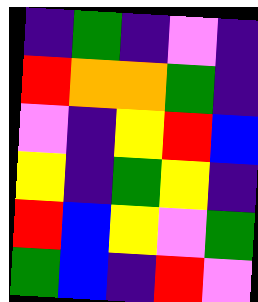[["indigo", "green", "indigo", "violet", "indigo"], ["red", "orange", "orange", "green", "indigo"], ["violet", "indigo", "yellow", "red", "blue"], ["yellow", "indigo", "green", "yellow", "indigo"], ["red", "blue", "yellow", "violet", "green"], ["green", "blue", "indigo", "red", "violet"]]